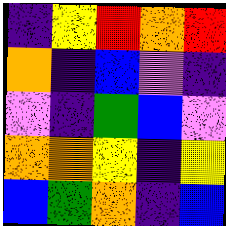[["indigo", "yellow", "red", "orange", "red"], ["orange", "indigo", "blue", "violet", "indigo"], ["violet", "indigo", "green", "blue", "violet"], ["orange", "orange", "yellow", "indigo", "yellow"], ["blue", "green", "orange", "indigo", "blue"]]